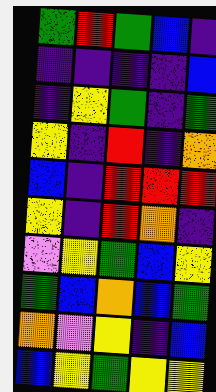[["green", "red", "green", "blue", "indigo"], ["indigo", "indigo", "indigo", "indigo", "blue"], ["indigo", "yellow", "green", "indigo", "green"], ["yellow", "indigo", "red", "indigo", "orange"], ["blue", "indigo", "red", "red", "red"], ["yellow", "indigo", "red", "orange", "indigo"], ["violet", "yellow", "green", "blue", "yellow"], ["green", "blue", "orange", "blue", "green"], ["orange", "violet", "yellow", "indigo", "blue"], ["blue", "yellow", "green", "yellow", "yellow"]]